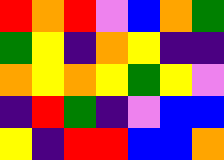[["red", "orange", "red", "violet", "blue", "orange", "green"], ["green", "yellow", "indigo", "orange", "yellow", "indigo", "indigo"], ["orange", "yellow", "orange", "yellow", "green", "yellow", "violet"], ["indigo", "red", "green", "indigo", "violet", "blue", "blue"], ["yellow", "indigo", "red", "red", "blue", "blue", "orange"]]